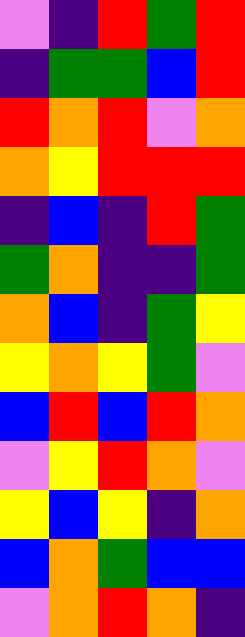[["violet", "indigo", "red", "green", "red"], ["indigo", "green", "green", "blue", "red"], ["red", "orange", "red", "violet", "orange"], ["orange", "yellow", "red", "red", "red"], ["indigo", "blue", "indigo", "red", "green"], ["green", "orange", "indigo", "indigo", "green"], ["orange", "blue", "indigo", "green", "yellow"], ["yellow", "orange", "yellow", "green", "violet"], ["blue", "red", "blue", "red", "orange"], ["violet", "yellow", "red", "orange", "violet"], ["yellow", "blue", "yellow", "indigo", "orange"], ["blue", "orange", "green", "blue", "blue"], ["violet", "orange", "red", "orange", "indigo"]]